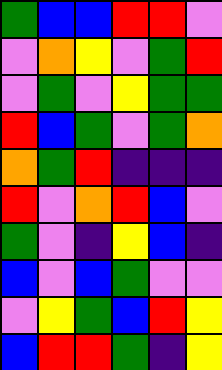[["green", "blue", "blue", "red", "red", "violet"], ["violet", "orange", "yellow", "violet", "green", "red"], ["violet", "green", "violet", "yellow", "green", "green"], ["red", "blue", "green", "violet", "green", "orange"], ["orange", "green", "red", "indigo", "indigo", "indigo"], ["red", "violet", "orange", "red", "blue", "violet"], ["green", "violet", "indigo", "yellow", "blue", "indigo"], ["blue", "violet", "blue", "green", "violet", "violet"], ["violet", "yellow", "green", "blue", "red", "yellow"], ["blue", "red", "red", "green", "indigo", "yellow"]]